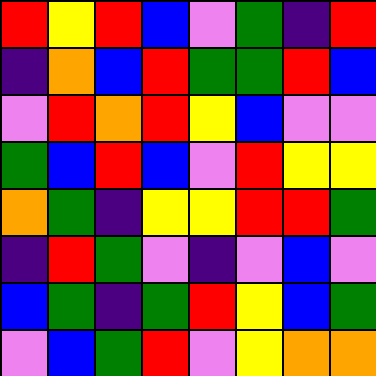[["red", "yellow", "red", "blue", "violet", "green", "indigo", "red"], ["indigo", "orange", "blue", "red", "green", "green", "red", "blue"], ["violet", "red", "orange", "red", "yellow", "blue", "violet", "violet"], ["green", "blue", "red", "blue", "violet", "red", "yellow", "yellow"], ["orange", "green", "indigo", "yellow", "yellow", "red", "red", "green"], ["indigo", "red", "green", "violet", "indigo", "violet", "blue", "violet"], ["blue", "green", "indigo", "green", "red", "yellow", "blue", "green"], ["violet", "blue", "green", "red", "violet", "yellow", "orange", "orange"]]